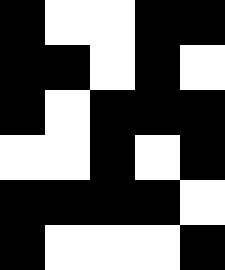[["black", "white", "white", "black", "black"], ["black", "black", "white", "black", "white"], ["black", "white", "black", "black", "black"], ["white", "white", "black", "white", "black"], ["black", "black", "black", "black", "white"], ["black", "white", "white", "white", "black"]]